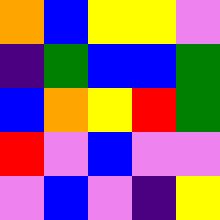[["orange", "blue", "yellow", "yellow", "violet"], ["indigo", "green", "blue", "blue", "green"], ["blue", "orange", "yellow", "red", "green"], ["red", "violet", "blue", "violet", "violet"], ["violet", "blue", "violet", "indigo", "yellow"]]